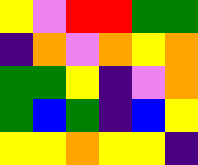[["yellow", "violet", "red", "red", "green", "green"], ["indigo", "orange", "violet", "orange", "yellow", "orange"], ["green", "green", "yellow", "indigo", "violet", "orange"], ["green", "blue", "green", "indigo", "blue", "yellow"], ["yellow", "yellow", "orange", "yellow", "yellow", "indigo"]]